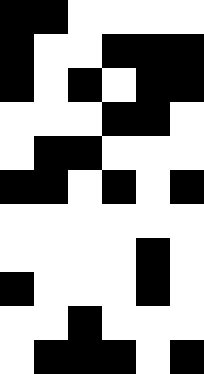[["black", "black", "white", "white", "white", "white"], ["black", "white", "white", "black", "black", "black"], ["black", "white", "black", "white", "black", "black"], ["white", "white", "white", "black", "black", "white"], ["white", "black", "black", "white", "white", "white"], ["black", "black", "white", "black", "white", "black"], ["white", "white", "white", "white", "white", "white"], ["white", "white", "white", "white", "black", "white"], ["black", "white", "white", "white", "black", "white"], ["white", "white", "black", "white", "white", "white"], ["white", "black", "black", "black", "white", "black"]]